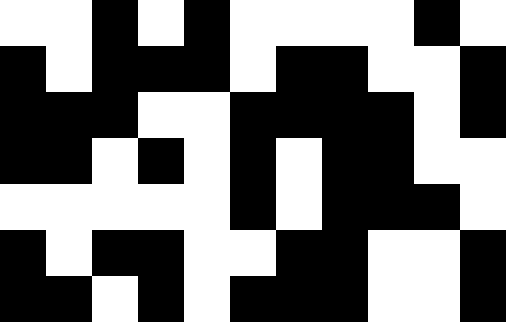[["white", "white", "black", "white", "black", "white", "white", "white", "white", "black", "white"], ["black", "white", "black", "black", "black", "white", "black", "black", "white", "white", "black"], ["black", "black", "black", "white", "white", "black", "black", "black", "black", "white", "black"], ["black", "black", "white", "black", "white", "black", "white", "black", "black", "white", "white"], ["white", "white", "white", "white", "white", "black", "white", "black", "black", "black", "white"], ["black", "white", "black", "black", "white", "white", "black", "black", "white", "white", "black"], ["black", "black", "white", "black", "white", "black", "black", "black", "white", "white", "black"]]